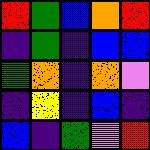[["red", "green", "blue", "orange", "red"], ["indigo", "green", "indigo", "blue", "blue"], ["green", "orange", "indigo", "orange", "violet"], ["indigo", "yellow", "indigo", "blue", "indigo"], ["blue", "indigo", "green", "violet", "red"]]